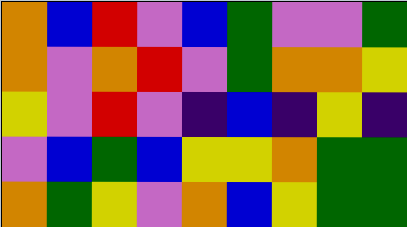[["orange", "blue", "red", "violet", "blue", "green", "violet", "violet", "green"], ["orange", "violet", "orange", "red", "violet", "green", "orange", "orange", "yellow"], ["yellow", "violet", "red", "violet", "indigo", "blue", "indigo", "yellow", "indigo"], ["violet", "blue", "green", "blue", "yellow", "yellow", "orange", "green", "green"], ["orange", "green", "yellow", "violet", "orange", "blue", "yellow", "green", "green"]]